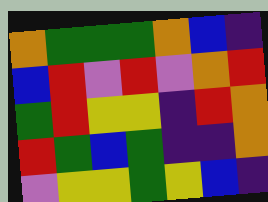[["orange", "green", "green", "green", "orange", "blue", "indigo"], ["blue", "red", "violet", "red", "violet", "orange", "red"], ["green", "red", "yellow", "yellow", "indigo", "red", "orange"], ["red", "green", "blue", "green", "indigo", "indigo", "orange"], ["violet", "yellow", "yellow", "green", "yellow", "blue", "indigo"]]